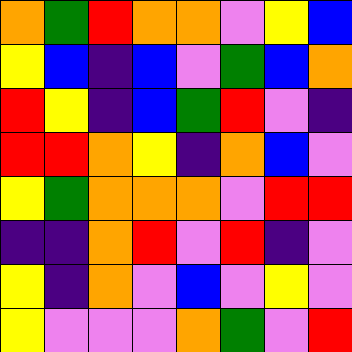[["orange", "green", "red", "orange", "orange", "violet", "yellow", "blue"], ["yellow", "blue", "indigo", "blue", "violet", "green", "blue", "orange"], ["red", "yellow", "indigo", "blue", "green", "red", "violet", "indigo"], ["red", "red", "orange", "yellow", "indigo", "orange", "blue", "violet"], ["yellow", "green", "orange", "orange", "orange", "violet", "red", "red"], ["indigo", "indigo", "orange", "red", "violet", "red", "indigo", "violet"], ["yellow", "indigo", "orange", "violet", "blue", "violet", "yellow", "violet"], ["yellow", "violet", "violet", "violet", "orange", "green", "violet", "red"]]